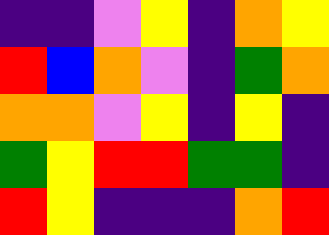[["indigo", "indigo", "violet", "yellow", "indigo", "orange", "yellow"], ["red", "blue", "orange", "violet", "indigo", "green", "orange"], ["orange", "orange", "violet", "yellow", "indigo", "yellow", "indigo"], ["green", "yellow", "red", "red", "green", "green", "indigo"], ["red", "yellow", "indigo", "indigo", "indigo", "orange", "red"]]